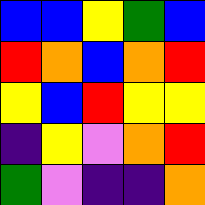[["blue", "blue", "yellow", "green", "blue"], ["red", "orange", "blue", "orange", "red"], ["yellow", "blue", "red", "yellow", "yellow"], ["indigo", "yellow", "violet", "orange", "red"], ["green", "violet", "indigo", "indigo", "orange"]]